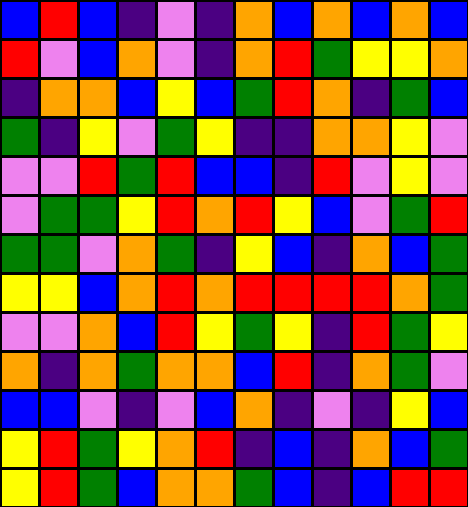[["blue", "red", "blue", "indigo", "violet", "indigo", "orange", "blue", "orange", "blue", "orange", "blue"], ["red", "violet", "blue", "orange", "violet", "indigo", "orange", "red", "green", "yellow", "yellow", "orange"], ["indigo", "orange", "orange", "blue", "yellow", "blue", "green", "red", "orange", "indigo", "green", "blue"], ["green", "indigo", "yellow", "violet", "green", "yellow", "indigo", "indigo", "orange", "orange", "yellow", "violet"], ["violet", "violet", "red", "green", "red", "blue", "blue", "indigo", "red", "violet", "yellow", "violet"], ["violet", "green", "green", "yellow", "red", "orange", "red", "yellow", "blue", "violet", "green", "red"], ["green", "green", "violet", "orange", "green", "indigo", "yellow", "blue", "indigo", "orange", "blue", "green"], ["yellow", "yellow", "blue", "orange", "red", "orange", "red", "red", "red", "red", "orange", "green"], ["violet", "violet", "orange", "blue", "red", "yellow", "green", "yellow", "indigo", "red", "green", "yellow"], ["orange", "indigo", "orange", "green", "orange", "orange", "blue", "red", "indigo", "orange", "green", "violet"], ["blue", "blue", "violet", "indigo", "violet", "blue", "orange", "indigo", "violet", "indigo", "yellow", "blue"], ["yellow", "red", "green", "yellow", "orange", "red", "indigo", "blue", "indigo", "orange", "blue", "green"], ["yellow", "red", "green", "blue", "orange", "orange", "green", "blue", "indigo", "blue", "red", "red"]]